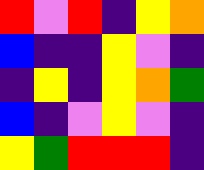[["red", "violet", "red", "indigo", "yellow", "orange"], ["blue", "indigo", "indigo", "yellow", "violet", "indigo"], ["indigo", "yellow", "indigo", "yellow", "orange", "green"], ["blue", "indigo", "violet", "yellow", "violet", "indigo"], ["yellow", "green", "red", "red", "red", "indigo"]]